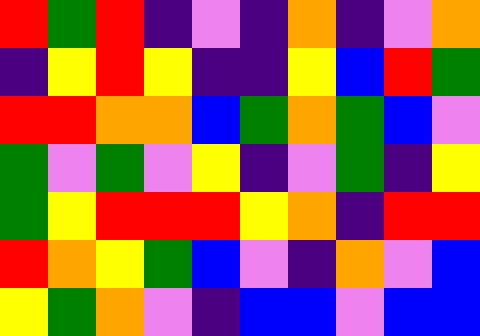[["red", "green", "red", "indigo", "violet", "indigo", "orange", "indigo", "violet", "orange"], ["indigo", "yellow", "red", "yellow", "indigo", "indigo", "yellow", "blue", "red", "green"], ["red", "red", "orange", "orange", "blue", "green", "orange", "green", "blue", "violet"], ["green", "violet", "green", "violet", "yellow", "indigo", "violet", "green", "indigo", "yellow"], ["green", "yellow", "red", "red", "red", "yellow", "orange", "indigo", "red", "red"], ["red", "orange", "yellow", "green", "blue", "violet", "indigo", "orange", "violet", "blue"], ["yellow", "green", "orange", "violet", "indigo", "blue", "blue", "violet", "blue", "blue"]]